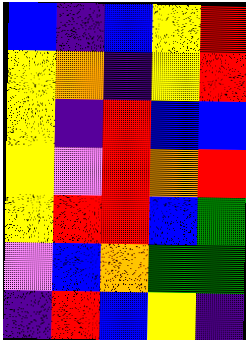[["blue", "indigo", "blue", "yellow", "red"], ["yellow", "orange", "indigo", "yellow", "red"], ["yellow", "indigo", "red", "blue", "blue"], ["yellow", "violet", "red", "orange", "red"], ["yellow", "red", "red", "blue", "green"], ["violet", "blue", "orange", "green", "green"], ["indigo", "red", "blue", "yellow", "indigo"]]